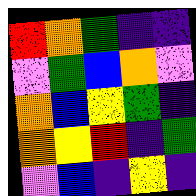[["red", "orange", "green", "indigo", "indigo"], ["violet", "green", "blue", "orange", "violet"], ["orange", "blue", "yellow", "green", "indigo"], ["orange", "yellow", "red", "indigo", "green"], ["violet", "blue", "indigo", "yellow", "indigo"]]